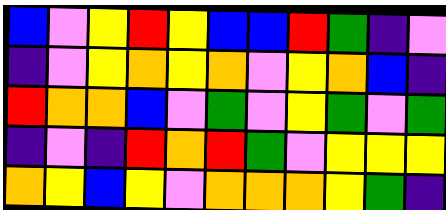[["blue", "violet", "yellow", "red", "yellow", "blue", "blue", "red", "green", "indigo", "violet"], ["indigo", "violet", "yellow", "orange", "yellow", "orange", "violet", "yellow", "orange", "blue", "indigo"], ["red", "orange", "orange", "blue", "violet", "green", "violet", "yellow", "green", "violet", "green"], ["indigo", "violet", "indigo", "red", "orange", "red", "green", "violet", "yellow", "yellow", "yellow"], ["orange", "yellow", "blue", "yellow", "violet", "orange", "orange", "orange", "yellow", "green", "indigo"]]